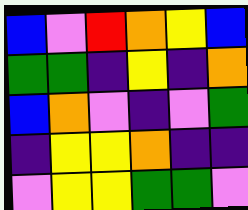[["blue", "violet", "red", "orange", "yellow", "blue"], ["green", "green", "indigo", "yellow", "indigo", "orange"], ["blue", "orange", "violet", "indigo", "violet", "green"], ["indigo", "yellow", "yellow", "orange", "indigo", "indigo"], ["violet", "yellow", "yellow", "green", "green", "violet"]]